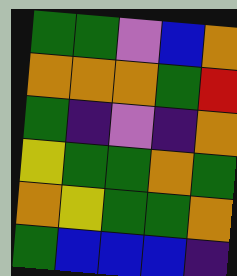[["green", "green", "violet", "blue", "orange"], ["orange", "orange", "orange", "green", "red"], ["green", "indigo", "violet", "indigo", "orange"], ["yellow", "green", "green", "orange", "green"], ["orange", "yellow", "green", "green", "orange"], ["green", "blue", "blue", "blue", "indigo"]]